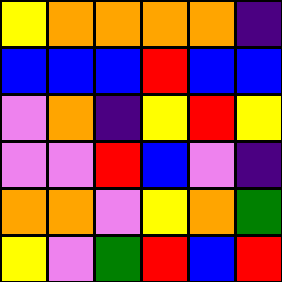[["yellow", "orange", "orange", "orange", "orange", "indigo"], ["blue", "blue", "blue", "red", "blue", "blue"], ["violet", "orange", "indigo", "yellow", "red", "yellow"], ["violet", "violet", "red", "blue", "violet", "indigo"], ["orange", "orange", "violet", "yellow", "orange", "green"], ["yellow", "violet", "green", "red", "blue", "red"]]